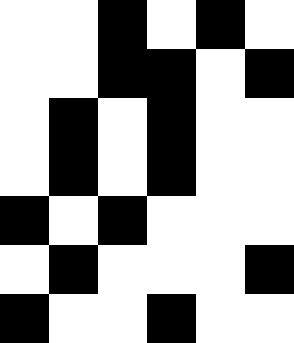[["white", "white", "black", "white", "black", "white"], ["white", "white", "black", "black", "white", "black"], ["white", "black", "white", "black", "white", "white"], ["white", "black", "white", "black", "white", "white"], ["black", "white", "black", "white", "white", "white"], ["white", "black", "white", "white", "white", "black"], ["black", "white", "white", "black", "white", "white"]]